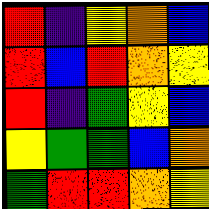[["red", "indigo", "yellow", "orange", "blue"], ["red", "blue", "red", "orange", "yellow"], ["red", "indigo", "green", "yellow", "blue"], ["yellow", "green", "green", "blue", "orange"], ["green", "red", "red", "orange", "yellow"]]